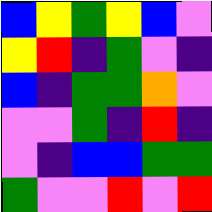[["blue", "yellow", "green", "yellow", "blue", "violet"], ["yellow", "red", "indigo", "green", "violet", "indigo"], ["blue", "indigo", "green", "green", "orange", "violet"], ["violet", "violet", "green", "indigo", "red", "indigo"], ["violet", "indigo", "blue", "blue", "green", "green"], ["green", "violet", "violet", "red", "violet", "red"]]